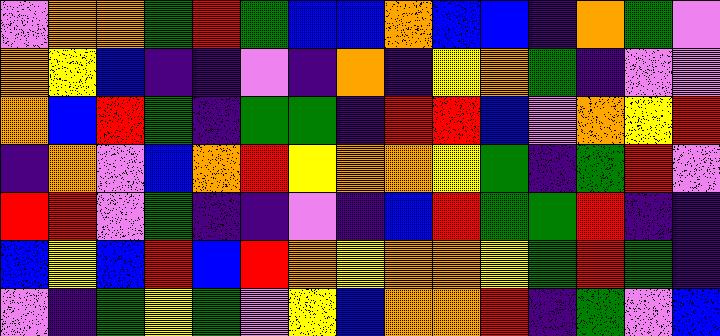[["violet", "orange", "orange", "green", "red", "green", "blue", "blue", "orange", "blue", "blue", "indigo", "orange", "green", "violet"], ["orange", "yellow", "blue", "indigo", "indigo", "violet", "indigo", "orange", "indigo", "yellow", "orange", "green", "indigo", "violet", "violet"], ["orange", "blue", "red", "green", "indigo", "green", "green", "indigo", "red", "red", "blue", "violet", "orange", "yellow", "red"], ["indigo", "orange", "violet", "blue", "orange", "red", "yellow", "orange", "orange", "yellow", "green", "indigo", "green", "red", "violet"], ["red", "red", "violet", "green", "indigo", "indigo", "violet", "indigo", "blue", "red", "green", "green", "red", "indigo", "indigo"], ["blue", "yellow", "blue", "red", "blue", "red", "orange", "yellow", "orange", "orange", "yellow", "green", "red", "green", "indigo"], ["violet", "indigo", "green", "yellow", "green", "violet", "yellow", "blue", "orange", "orange", "red", "indigo", "green", "violet", "blue"]]